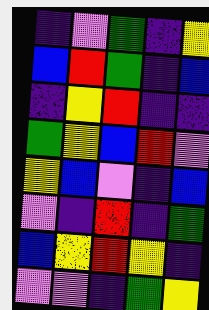[["indigo", "violet", "green", "indigo", "yellow"], ["blue", "red", "green", "indigo", "blue"], ["indigo", "yellow", "red", "indigo", "indigo"], ["green", "yellow", "blue", "red", "violet"], ["yellow", "blue", "violet", "indigo", "blue"], ["violet", "indigo", "red", "indigo", "green"], ["blue", "yellow", "red", "yellow", "indigo"], ["violet", "violet", "indigo", "green", "yellow"]]